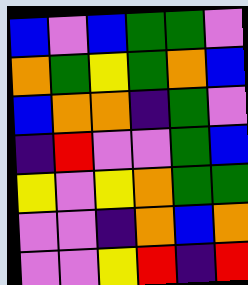[["blue", "violet", "blue", "green", "green", "violet"], ["orange", "green", "yellow", "green", "orange", "blue"], ["blue", "orange", "orange", "indigo", "green", "violet"], ["indigo", "red", "violet", "violet", "green", "blue"], ["yellow", "violet", "yellow", "orange", "green", "green"], ["violet", "violet", "indigo", "orange", "blue", "orange"], ["violet", "violet", "yellow", "red", "indigo", "red"]]